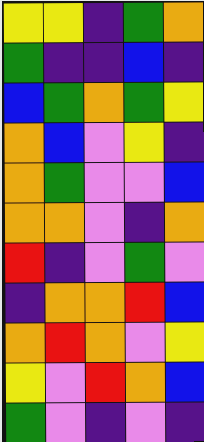[["yellow", "yellow", "indigo", "green", "orange"], ["green", "indigo", "indigo", "blue", "indigo"], ["blue", "green", "orange", "green", "yellow"], ["orange", "blue", "violet", "yellow", "indigo"], ["orange", "green", "violet", "violet", "blue"], ["orange", "orange", "violet", "indigo", "orange"], ["red", "indigo", "violet", "green", "violet"], ["indigo", "orange", "orange", "red", "blue"], ["orange", "red", "orange", "violet", "yellow"], ["yellow", "violet", "red", "orange", "blue"], ["green", "violet", "indigo", "violet", "indigo"]]